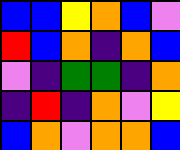[["blue", "blue", "yellow", "orange", "blue", "violet"], ["red", "blue", "orange", "indigo", "orange", "blue"], ["violet", "indigo", "green", "green", "indigo", "orange"], ["indigo", "red", "indigo", "orange", "violet", "yellow"], ["blue", "orange", "violet", "orange", "orange", "blue"]]